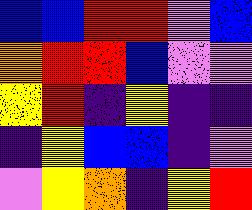[["blue", "blue", "red", "red", "violet", "blue"], ["orange", "red", "red", "blue", "violet", "violet"], ["yellow", "red", "indigo", "yellow", "indigo", "indigo"], ["indigo", "yellow", "blue", "blue", "indigo", "violet"], ["violet", "yellow", "orange", "indigo", "yellow", "red"]]